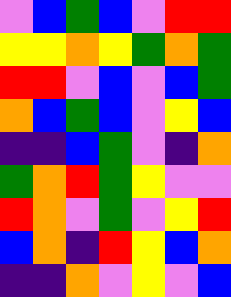[["violet", "blue", "green", "blue", "violet", "red", "red"], ["yellow", "yellow", "orange", "yellow", "green", "orange", "green"], ["red", "red", "violet", "blue", "violet", "blue", "green"], ["orange", "blue", "green", "blue", "violet", "yellow", "blue"], ["indigo", "indigo", "blue", "green", "violet", "indigo", "orange"], ["green", "orange", "red", "green", "yellow", "violet", "violet"], ["red", "orange", "violet", "green", "violet", "yellow", "red"], ["blue", "orange", "indigo", "red", "yellow", "blue", "orange"], ["indigo", "indigo", "orange", "violet", "yellow", "violet", "blue"]]